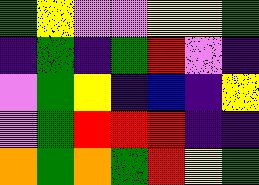[["green", "yellow", "violet", "violet", "yellow", "yellow", "green"], ["indigo", "green", "indigo", "green", "red", "violet", "indigo"], ["violet", "green", "yellow", "indigo", "blue", "indigo", "yellow"], ["violet", "green", "red", "red", "red", "indigo", "indigo"], ["orange", "green", "orange", "green", "red", "yellow", "green"]]